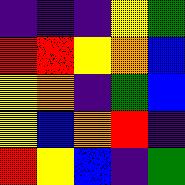[["indigo", "indigo", "indigo", "yellow", "green"], ["red", "red", "yellow", "orange", "blue"], ["yellow", "orange", "indigo", "green", "blue"], ["yellow", "blue", "orange", "red", "indigo"], ["red", "yellow", "blue", "indigo", "green"]]